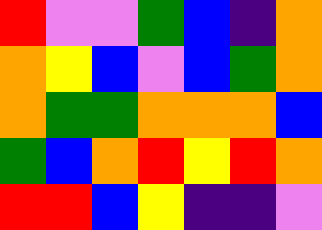[["red", "violet", "violet", "green", "blue", "indigo", "orange"], ["orange", "yellow", "blue", "violet", "blue", "green", "orange"], ["orange", "green", "green", "orange", "orange", "orange", "blue"], ["green", "blue", "orange", "red", "yellow", "red", "orange"], ["red", "red", "blue", "yellow", "indigo", "indigo", "violet"]]